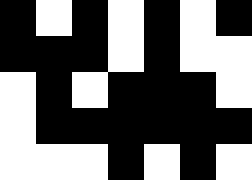[["black", "white", "black", "white", "black", "white", "black"], ["black", "black", "black", "white", "black", "white", "white"], ["white", "black", "white", "black", "black", "black", "white"], ["white", "black", "black", "black", "black", "black", "black"], ["white", "white", "white", "black", "white", "black", "white"]]